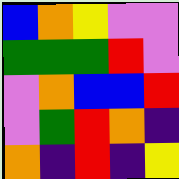[["blue", "orange", "yellow", "violet", "violet"], ["green", "green", "green", "red", "violet"], ["violet", "orange", "blue", "blue", "red"], ["violet", "green", "red", "orange", "indigo"], ["orange", "indigo", "red", "indigo", "yellow"]]